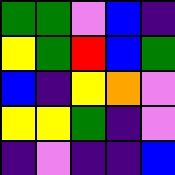[["green", "green", "violet", "blue", "indigo"], ["yellow", "green", "red", "blue", "green"], ["blue", "indigo", "yellow", "orange", "violet"], ["yellow", "yellow", "green", "indigo", "violet"], ["indigo", "violet", "indigo", "indigo", "blue"]]